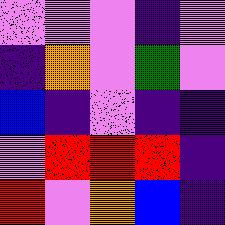[["violet", "violet", "violet", "indigo", "violet"], ["indigo", "orange", "violet", "green", "violet"], ["blue", "indigo", "violet", "indigo", "indigo"], ["violet", "red", "red", "red", "indigo"], ["red", "violet", "orange", "blue", "indigo"]]